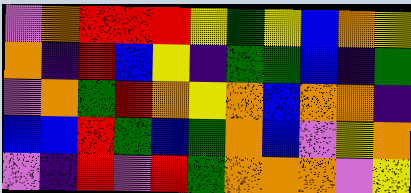[["violet", "orange", "red", "red", "red", "yellow", "green", "yellow", "blue", "orange", "yellow"], ["orange", "indigo", "red", "blue", "yellow", "indigo", "green", "green", "blue", "indigo", "green"], ["violet", "orange", "green", "red", "orange", "yellow", "orange", "blue", "orange", "orange", "indigo"], ["blue", "blue", "red", "green", "blue", "green", "orange", "blue", "violet", "yellow", "orange"], ["violet", "indigo", "red", "violet", "red", "green", "orange", "orange", "orange", "violet", "yellow"]]